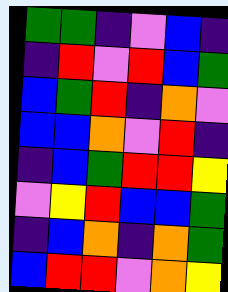[["green", "green", "indigo", "violet", "blue", "indigo"], ["indigo", "red", "violet", "red", "blue", "green"], ["blue", "green", "red", "indigo", "orange", "violet"], ["blue", "blue", "orange", "violet", "red", "indigo"], ["indigo", "blue", "green", "red", "red", "yellow"], ["violet", "yellow", "red", "blue", "blue", "green"], ["indigo", "blue", "orange", "indigo", "orange", "green"], ["blue", "red", "red", "violet", "orange", "yellow"]]